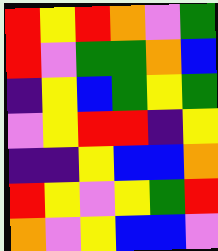[["red", "yellow", "red", "orange", "violet", "green"], ["red", "violet", "green", "green", "orange", "blue"], ["indigo", "yellow", "blue", "green", "yellow", "green"], ["violet", "yellow", "red", "red", "indigo", "yellow"], ["indigo", "indigo", "yellow", "blue", "blue", "orange"], ["red", "yellow", "violet", "yellow", "green", "red"], ["orange", "violet", "yellow", "blue", "blue", "violet"]]